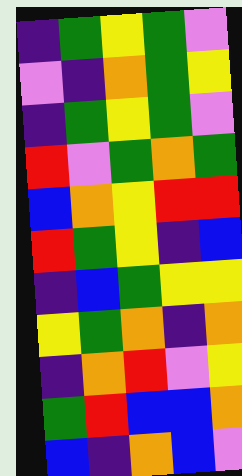[["indigo", "green", "yellow", "green", "violet"], ["violet", "indigo", "orange", "green", "yellow"], ["indigo", "green", "yellow", "green", "violet"], ["red", "violet", "green", "orange", "green"], ["blue", "orange", "yellow", "red", "red"], ["red", "green", "yellow", "indigo", "blue"], ["indigo", "blue", "green", "yellow", "yellow"], ["yellow", "green", "orange", "indigo", "orange"], ["indigo", "orange", "red", "violet", "yellow"], ["green", "red", "blue", "blue", "orange"], ["blue", "indigo", "orange", "blue", "violet"]]